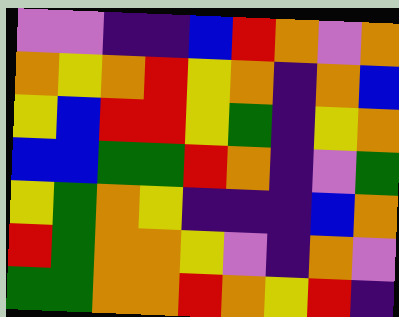[["violet", "violet", "indigo", "indigo", "blue", "red", "orange", "violet", "orange"], ["orange", "yellow", "orange", "red", "yellow", "orange", "indigo", "orange", "blue"], ["yellow", "blue", "red", "red", "yellow", "green", "indigo", "yellow", "orange"], ["blue", "blue", "green", "green", "red", "orange", "indigo", "violet", "green"], ["yellow", "green", "orange", "yellow", "indigo", "indigo", "indigo", "blue", "orange"], ["red", "green", "orange", "orange", "yellow", "violet", "indigo", "orange", "violet"], ["green", "green", "orange", "orange", "red", "orange", "yellow", "red", "indigo"]]